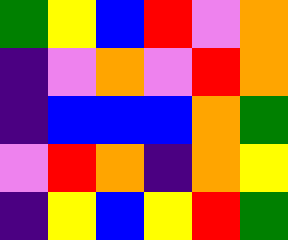[["green", "yellow", "blue", "red", "violet", "orange"], ["indigo", "violet", "orange", "violet", "red", "orange"], ["indigo", "blue", "blue", "blue", "orange", "green"], ["violet", "red", "orange", "indigo", "orange", "yellow"], ["indigo", "yellow", "blue", "yellow", "red", "green"]]